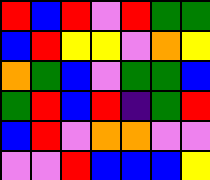[["red", "blue", "red", "violet", "red", "green", "green"], ["blue", "red", "yellow", "yellow", "violet", "orange", "yellow"], ["orange", "green", "blue", "violet", "green", "green", "blue"], ["green", "red", "blue", "red", "indigo", "green", "red"], ["blue", "red", "violet", "orange", "orange", "violet", "violet"], ["violet", "violet", "red", "blue", "blue", "blue", "yellow"]]